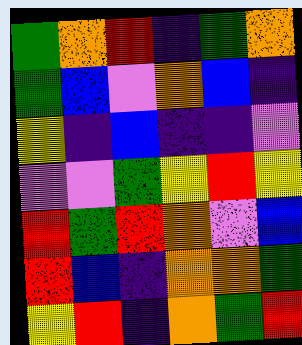[["green", "orange", "red", "indigo", "green", "orange"], ["green", "blue", "violet", "orange", "blue", "indigo"], ["yellow", "indigo", "blue", "indigo", "indigo", "violet"], ["violet", "violet", "green", "yellow", "red", "yellow"], ["red", "green", "red", "orange", "violet", "blue"], ["red", "blue", "indigo", "orange", "orange", "green"], ["yellow", "red", "indigo", "orange", "green", "red"]]